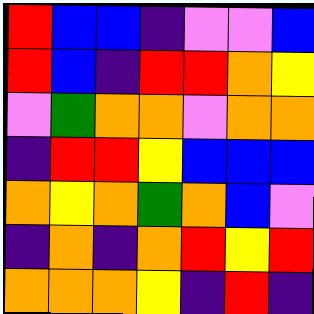[["red", "blue", "blue", "indigo", "violet", "violet", "blue"], ["red", "blue", "indigo", "red", "red", "orange", "yellow"], ["violet", "green", "orange", "orange", "violet", "orange", "orange"], ["indigo", "red", "red", "yellow", "blue", "blue", "blue"], ["orange", "yellow", "orange", "green", "orange", "blue", "violet"], ["indigo", "orange", "indigo", "orange", "red", "yellow", "red"], ["orange", "orange", "orange", "yellow", "indigo", "red", "indigo"]]